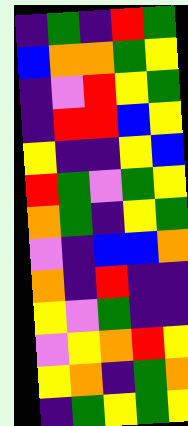[["indigo", "green", "indigo", "red", "green"], ["blue", "orange", "orange", "green", "yellow"], ["indigo", "violet", "red", "yellow", "green"], ["indigo", "red", "red", "blue", "yellow"], ["yellow", "indigo", "indigo", "yellow", "blue"], ["red", "green", "violet", "green", "yellow"], ["orange", "green", "indigo", "yellow", "green"], ["violet", "indigo", "blue", "blue", "orange"], ["orange", "indigo", "red", "indigo", "indigo"], ["yellow", "violet", "green", "indigo", "indigo"], ["violet", "yellow", "orange", "red", "yellow"], ["yellow", "orange", "indigo", "green", "orange"], ["indigo", "green", "yellow", "green", "yellow"]]